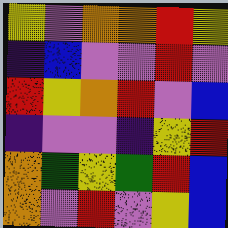[["yellow", "violet", "orange", "orange", "red", "yellow"], ["indigo", "blue", "violet", "violet", "red", "violet"], ["red", "yellow", "orange", "red", "violet", "blue"], ["indigo", "violet", "violet", "indigo", "yellow", "red"], ["orange", "green", "yellow", "green", "red", "blue"], ["orange", "violet", "red", "violet", "yellow", "blue"]]